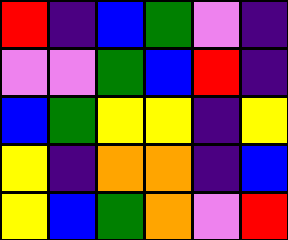[["red", "indigo", "blue", "green", "violet", "indigo"], ["violet", "violet", "green", "blue", "red", "indigo"], ["blue", "green", "yellow", "yellow", "indigo", "yellow"], ["yellow", "indigo", "orange", "orange", "indigo", "blue"], ["yellow", "blue", "green", "orange", "violet", "red"]]